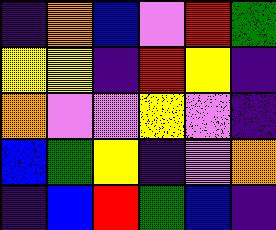[["indigo", "orange", "blue", "violet", "red", "green"], ["yellow", "yellow", "indigo", "red", "yellow", "indigo"], ["orange", "violet", "violet", "yellow", "violet", "indigo"], ["blue", "green", "yellow", "indigo", "violet", "orange"], ["indigo", "blue", "red", "green", "blue", "indigo"]]